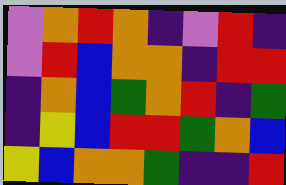[["violet", "orange", "red", "orange", "indigo", "violet", "red", "indigo"], ["violet", "red", "blue", "orange", "orange", "indigo", "red", "red"], ["indigo", "orange", "blue", "green", "orange", "red", "indigo", "green"], ["indigo", "yellow", "blue", "red", "red", "green", "orange", "blue"], ["yellow", "blue", "orange", "orange", "green", "indigo", "indigo", "red"]]